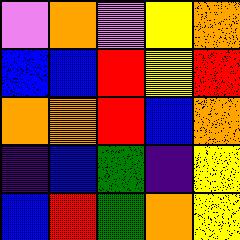[["violet", "orange", "violet", "yellow", "orange"], ["blue", "blue", "red", "yellow", "red"], ["orange", "orange", "red", "blue", "orange"], ["indigo", "blue", "green", "indigo", "yellow"], ["blue", "red", "green", "orange", "yellow"]]